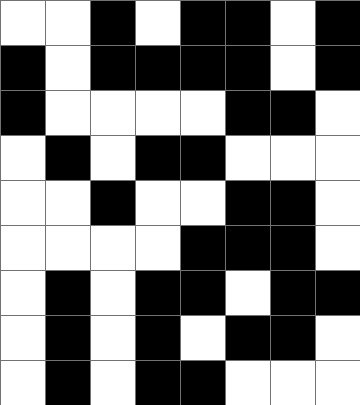[["white", "white", "black", "white", "black", "black", "white", "black"], ["black", "white", "black", "black", "black", "black", "white", "black"], ["black", "white", "white", "white", "white", "black", "black", "white"], ["white", "black", "white", "black", "black", "white", "white", "white"], ["white", "white", "black", "white", "white", "black", "black", "white"], ["white", "white", "white", "white", "black", "black", "black", "white"], ["white", "black", "white", "black", "black", "white", "black", "black"], ["white", "black", "white", "black", "white", "black", "black", "white"], ["white", "black", "white", "black", "black", "white", "white", "white"]]